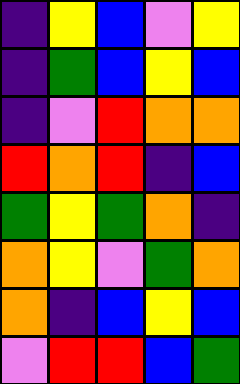[["indigo", "yellow", "blue", "violet", "yellow"], ["indigo", "green", "blue", "yellow", "blue"], ["indigo", "violet", "red", "orange", "orange"], ["red", "orange", "red", "indigo", "blue"], ["green", "yellow", "green", "orange", "indigo"], ["orange", "yellow", "violet", "green", "orange"], ["orange", "indigo", "blue", "yellow", "blue"], ["violet", "red", "red", "blue", "green"]]